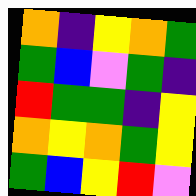[["orange", "indigo", "yellow", "orange", "green"], ["green", "blue", "violet", "green", "indigo"], ["red", "green", "green", "indigo", "yellow"], ["orange", "yellow", "orange", "green", "yellow"], ["green", "blue", "yellow", "red", "violet"]]